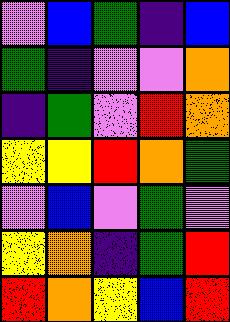[["violet", "blue", "green", "indigo", "blue"], ["green", "indigo", "violet", "violet", "orange"], ["indigo", "green", "violet", "red", "orange"], ["yellow", "yellow", "red", "orange", "green"], ["violet", "blue", "violet", "green", "violet"], ["yellow", "orange", "indigo", "green", "red"], ["red", "orange", "yellow", "blue", "red"]]